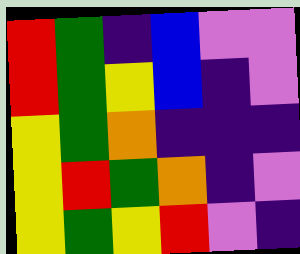[["red", "green", "indigo", "blue", "violet", "violet"], ["red", "green", "yellow", "blue", "indigo", "violet"], ["yellow", "green", "orange", "indigo", "indigo", "indigo"], ["yellow", "red", "green", "orange", "indigo", "violet"], ["yellow", "green", "yellow", "red", "violet", "indigo"]]